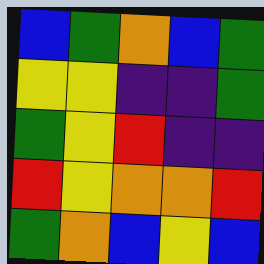[["blue", "green", "orange", "blue", "green"], ["yellow", "yellow", "indigo", "indigo", "green"], ["green", "yellow", "red", "indigo", "indigo"], ["red", "yellow", "orange", "orange", "red"], ["green", "orange", "blue", "yellow", "blue"]]